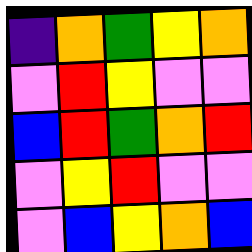[["indigo", "orange", "green", "yellow", "orange"], ["violet", "red", "yellow", "violet", "violet"], ["blue", "red", "green", "orange", "red"], ["violet", "yellow", "red", "violet", "violet"], ["violet", "blue", "yellow", "orange", "blue"]]